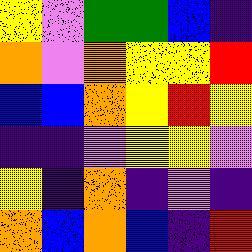[["yellow", "violet", "green", "green", "blue", "indigo"], ["orange", "violet", "orange", "yellow", "yellow", "red"], ["blue", "blue", "orange", "yellow", "red", "yellow"], ["indigo", "indigo", "violet", "yellow", "yellow", "violet"], ["yellow", "indigo", "orange", "indigo", "violet", "indigo"], ["orange", "blue", "orange", "blue", "indigo", "red"]]